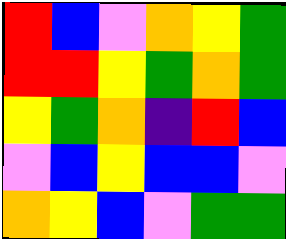[["red", "blue", "violet", "orange", "yellow", "green"], ["red", "red", "yellow", "green", "orange", "green"], ["yellow", "green", "orange", "indigo", "red", "blue"], ["violet", "blue", "yellow", "blue", "blue", "violet"], ["orange", "yellow", "blue", "violet", "green", "green"]]